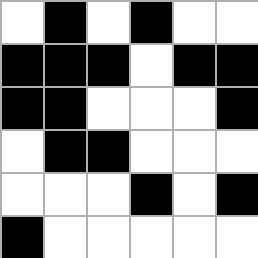[["white", "black", "white", "black", "white", "white"], ["black", "black", "black", "white", "black", "black"], ["black", "black", "white", "white", "white", "black"], ["white", "black", "black", "white", "white", "white"], ["white", "white", "white", "black", "white", "black"], ["black", "white", "white", "white", "white", "white"]]